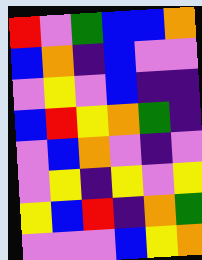[["red", "violet", "green", "blue", "blue", "orange"], ["blue", "orange", "indigo", "blue", "violet", "violet"], ["violet", "yellow", "violet", "blue", "indigo", "indigo"], ["blue", "red", "yellow", "orange", "green", "indigo"], ["violet", "blue", "orange", "violet", "indigo", "violet"], ["violet", "yellow", "indigo", "yellow", "violet", "yellow"], ["yellow", "blue", "red", "indigo", "orange", "green"], ["violet", "violet", "violet", "blue", "yellow", "orange"]]